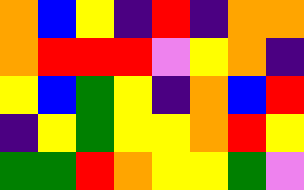[["orange", "blue", "yellow", "indigo", "red", "indigo", "orange", "orange"], ["orange", "red", "red", "red", "violet", "yellow", "orange", "indigo"], ["yellow", "blue", "green", "yellow", "indigo", "orange", "blue", "red"], ["indigo", "yellow", "green", "yellow", "yellow", "orange", "red", "yellow"], ["green", "green", "red", "orange", "yellow", "yellow", "green", "violet"]]